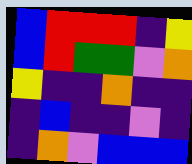[["blue", "red", "red", "red", "indigo", "yellow"], ["blue", "red", "green", "green", "violet", "orange"], ["yellow", "indigo", "indigo", "orange", "indigo", "indigo"], ["indigo", "blue", "indigo", "indigo", "violet", "indigo"], ["indigo", "orange", "violet", "blue", "blue", "blue"]]